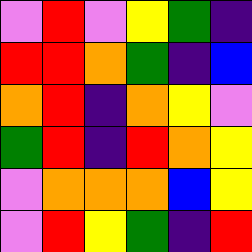[["violet", "red", "violet", "yellow", "green", "indigo"], ["red", "red", "orange", "green", "indigo", "blue"], ["orange", "red", "indigo", "orange", "yellow", "violet"], ["green", "red", "indigo", "red", "orange", "yellow"], ["violet", "orange", "orange", "orange", "blue", "yellow"], ["violet", "red", "yellow", "green", "indigo", "red"]]